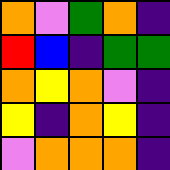[["orange", "violet", "green", "orange", "indigo"], ["red", "blue", "indigo", "green", "green"], ["orange", "yellow", "orange", "violet", "indigo"], ["yellow", "indigo", "orange", "yellow", "indigo"], ["violet", "orange", "orange", "orange", "indigo"]]